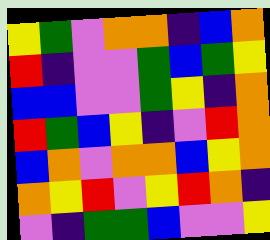[["yellow", "green", "violet", "orange", "orange", "indigo", "blue", "orange"], ["red", "indigo", "violet", "violet", "green", "blue", "green", "yellow"], ["blue", "blue", "violet", "violet", "green", "yellow", "indigo", "orange"], ["red", "green", "blue", "yellow", "indigo", "violet", "red", "orange"], ["blue", "orange", "violet", "orange", "orange", "blue", "yellow", "orange"], ["orange", "yellow", "red", "violet", "yellow", "red", "orange", "indigo"], ["violet", "indigo", "green", "green", "blue", "violet", "violet", "yellow"]]